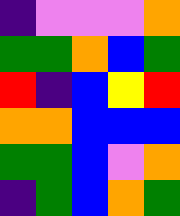[["indigo", "violet", "violet", "violet", "orange"], ["green", "green", "orange", "blue", "green"], ["red", "indigo", "blue", "yellow", "red"], ["orange", "orange", "blue", "blue", "blue"], ["green", "green", "blue", "violet", "orange"], ["indigo", "green", "blue", "orange", "green"]]